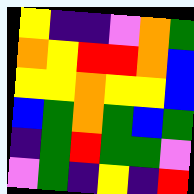[["yellow", "indigo", "indigo", "violet", "orange", "green"], ["orange", "yellow", "red", "red", "orange", "blue"], ["yellow", "yellow", "orange", "yellow", "yellow", "blue"], ["blue", "green", "orange", "green", "blue", "green"], ["indigo", "green", "red", "green", "green", "violet"], ["violet", "green", "indigo", "yellow", "indigo", "red"]]